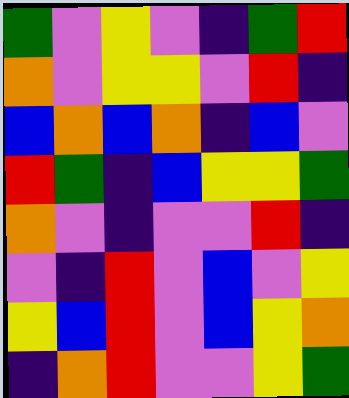[["green", "violet", "yellow", "violet", "indigo", "green", "red"], ["orange", "violet", "yellow", "yellow", "violet", "red", "indigo"], ["blue", "orange", "blue", "orange", "indigo", "blue", "violet"], ["red", "green", "indigo", "blue", "yellow", "yellow", "green"], ["orange", "violet", "indigo", "violet", "violet", "red", "indigo"], ["violet", "indigo", "red", "violet", "blue", "violet", "yellow"], ["yellow", "blue", "red", "violet", "blue", "yellow", "orange"], ["indigo", "orange", "red", "violet", "violet", "yellow", "green"]]